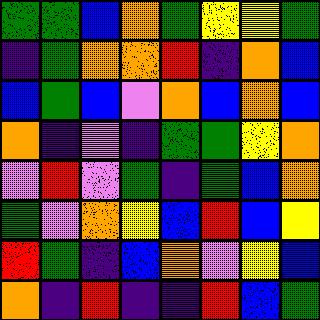[["green", "green", "blue", "orange", "green", "yellow", "yellow", "green"], ["indigo", "green", "orange", "orange", "red", "indigo", "orange", "blue"], ["blue", "green", "blue", "violet", "orange", "blue", "orange", "blue"], ["orange", "indigo", "violet", "indigo", "green", "green", "yellow", "orange"], ["violet", "red", "violet", "green", "indigo", "green", "blue", "orange"], ["green", "violet", "orange", "yellow", "blue", "red", "blue", "yellow"], ["red", "green", "indigo", "blue", "orange", "violet", "yellow", "blue"], ["orange", "indigo", "red", "indigo", "indigo", "red", "blue", "green"]]